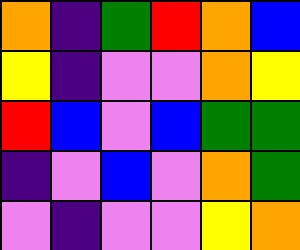[["orange", "indigo", "green", "red", "orange", "blue"], ["yellow", "indigo", "violet", "violet", "orange", "yellow"], ["red", "blue", "violet", "blue", "green", "green"], ["indigo", "violet", "blue", "violet", "orange", "green"], ["violet", "indigo", "violet", "violet", "yellow", "orange"]]